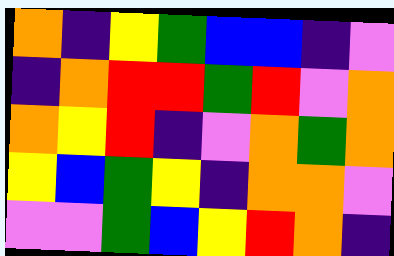[["orange", "indigo", "yellow", "green", "blue", "blue", "indigo", "violet"], ["indigo", "orange", "red", "red", "green", "red", "violet", "orange"], ["orange", "yellow", "red", "indigo", "violet", "orange", "green", "orange"], ["yellow", "blue", "green", "yellow", "indigo", "orange", "orange", "violet"], ["violet", "violet", "green", "blue", "yellow", "red", "orange", "indigo"]]